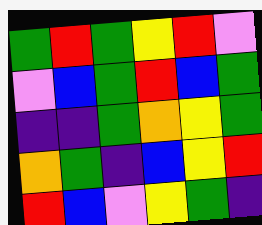[["green", "red", "green", "yellow", "red", "violet"], ["violet", "blue", "green", "red", "blue", "green"], ["indigo", "indigo", "green", "orange", "yellow", "green"], ["orange", "green", "indigo", "blue", "yellow", "red"], ["red", "blue", "violet", "yellow", "green", "indigo"]]